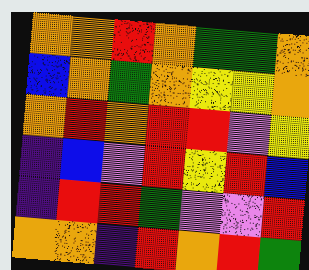[["orange", "orange", "red", "orange", "green", "green", "orange"], ["blue", "orange", "green", "orange", "yellow", "yellow", "orange"], ["orange", "red", "orange", "red", "red", "violet", "yellow"], ["indigo", "blue", "violet", "red", "yellow", "red", "blue"], ["indigo", "red", "red", "green", "violet", "violet", "red"], ["orange", "orange", "indigo", "red", "orange", "red", "green"]]